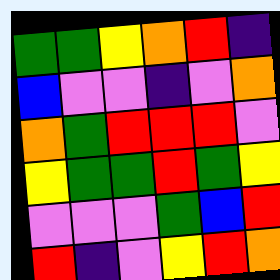[["green", "green", "yellow", "orange", "red", "indigo"], ["blue", "violet", "violet", "indigo", "violet", "orange"], ["orange", "green", "red", "red", "red", "violet"], ["yellow", "green", "green", "red", "green", "yellow"], ["violet", "violet", "violet", "green", "blue", "red"], ["red", "indigo", "violet", "yellow", "red", "orange"]]